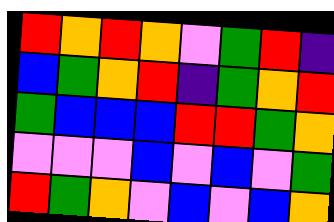[["red", "orange", "red", "orange", "violet", "green", "red", "indigo"], ["blue", "green", "orange", "red", "indigo", "green", "orange", "red"], ["green", "blue", "blue", "blue", "red", "red", "green", "orange"], ["violet", "violet", "violet", "blue", "violet", "blue", "violet", "green"], ["red", "green", "orange", "violet", "blue", "violet", "blue", "orange"]]